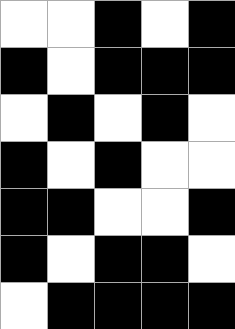[["white", "white", "black", "white", "black"], ["black", "white", "black", "black", "black"], ["white", "black", "white", "black", "white"], ["black", "white", "black", "white", "white"], ["black", "black", "white", "white", "black"], ["black", "white", "black", "black", "white"], ["white", "black", "black", "black", "black"]]